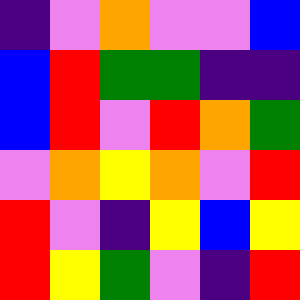[["indigo", "violet", "orange", "violet", "violet", "blue"], ["blue", "red", "green", "green", "indigo", "indigo"], ["blue", "red", "violet", "red", "orange", "green"], ["violet", "orange", "yellow", "orange", "violet", "red"], ["red", "violet", "indigo", "yellow", "blue", "yellow"], ["red", "yellow", "green", "violet", "indigo", "red"]]